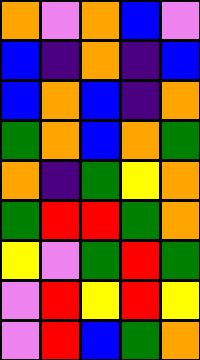[["orange", "violet", "orange", "blue", "violet"], ["blue", "indigo", "orange", "indigo", "blue"], ["blue", "orange", "blue", "indigo", "orange"], ["green", "orange", "blue", "orange", "green"], ["orange", "indigo", "green", "yellow", "orange"], ["green", "red", "red", "green", "orange"], ["yellow", "violet", "green", "red", "green"], ["violet", "red", "yellow", "red", "yellow"], ["violet", "red", "blue", "green", "orange"]]